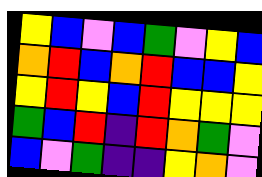[["yellow", "blue", "violet", "blue", "green", "violet", "yellow", "blue"], ["orange", "red", "blue", "orange", "red", "blue", "blue", "yellow"], ["yellow", "red", "yellow", "blue", "red", "yellow", "yellow", "yellow"], ["green", "blue", "red", "indigo", "red", "orange", "green", "violet"], ["blue", "violet", "green", "indigo", "indigo", "yellow", "orange", "violet"]]